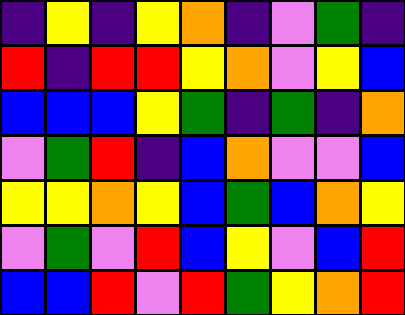[["indigo", "yellow", "indigo", "yellow", "orange", "indigo", "violet", "green", "indigo"], ["red", "indigo", "red", "red", "yellow", "orange", "violet", "yellow", "blue"], ["blue", "blue", "blue", "yellow", "green", "indigo", "green", "indigo", "orange"], ["violet", "green", "red", "indigo", "blue", "orange", "violet", "violet", "blue"], ["yellow", "yellow", "orange", "yellow", "blue", "green", "blue", "orange", "yellow"], ["violet", "green", "violet", "red", "blue", "yellow", "violet", "blue", "red"], ["blue", "blue", "red", "violet", "red", "green", "yellow", "orange", "red"]]